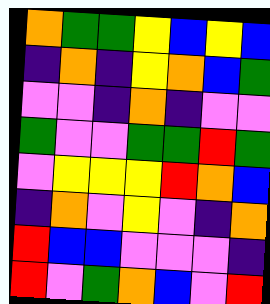[["orange", "green", "green", "yellow", "blue", "yellow", "blue"], ["indigo", "orange", "indigo", "yellow", "orange", "blue", "green"], ["violet", "violet", "indigo", "orange", "indigo", "violet", "violet"], ["green", "violet", "violet", "green", "green", "red", "green"], ["violet", "yellow", "yellow", "yellow", "red", "orange", "blue"], ["indigo", "orange", "violet", "yellow", "violet", "indigo", "orange"], ["red", "blue", "blue", "violet", "violet", "violet", "indigo"], ["red", "violet", "green", "orange", "blue", "violet", "red"]]